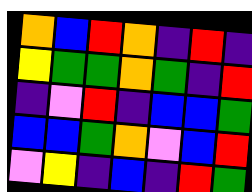[["orange", "blue", "red", "orange", "indigo", "red", "indigo"], ["yellow", "green", "green", "orange", "green", "indigo", "red"], ["indigo", "violet", "red", "indigo", "blue", "blue", "green"], ["blue", "blue", "green", "orange", "violet", "blue", "red"], ["violet", "yellow", "indigo", "blue", "indigo", "red", "green"]]